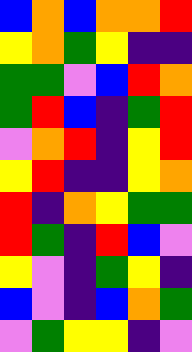[["blue", "orange", "blue", "orange", "orange", "red"], ["yellow", "orange", "green", "yellow", "indigo", "indigo"], ["green", "green", "violet", "blue", "red", "orange"], ["green", "red", "blue", "indigo", "green", "red"], ["violet", "orange", "red", "indigo", "yellow", "red"], ["yellow", "red", "indigo", "indigo", "yellow", "orange"], ["red", "indigo", "orange", "yellow", "green", "green"], ["red", "green", "indigo", "red", "blue", "violet"], ["yellow", "violet", "indigo", "green", "yellow", "indigo"], ["blue", "violet", "indigo", "blue", "orange", "green"], ["violet", "green", "yellow", "yellow", "indigo", "violet"]]